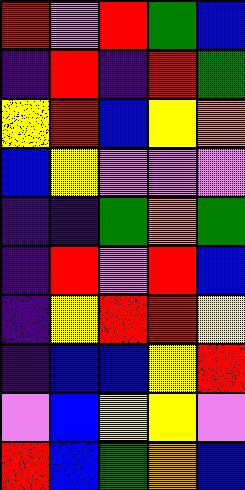[["red", "violet", "red", "green", "blue"], ["indigo", "red", "indigo", "red", "green"], ["yellow", "red", "blue", "yellow", "orange"], ["blue", "yellow", "violet", "violet", "violet"], ["indigo", "indigo", "green", "orange", "green"], ["indigo", "red", "violet", "red", "blue"], ["indigo", "yellow", "red", "red", "yellow"], ["indigo", "blue", "blue", "yellow", "red"], ["violet", "blue", "yellow", "yellow", "violet"], ["red", "blue", "green", "orange", "blue"]]